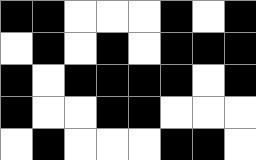[["black", "black", "white", "white", "white", "black", "white", "black"], ["white", "black", "white", "black", "white", "black", "black", "black"], ["black", "white", "black", "black", "black", "black", "white", "black"], ["black", "white", "white", "black", "black", "white", "white", "white"], ["white", "black", "white", "white", "white", "black", "black", "white"]]